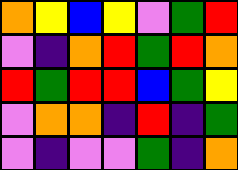[["orange", "yellow", "blue", "yellow", "violet", "green", "red"], ["violet", "indigo", "orange", "red", "green", "red", "orange"], ["red", "green", "red", "red", "blue", "green", "yellow"], ["violet", "orange", "orange", "indigo", "red", "indigo", "green"], ["violet", "indigo", "violet", "violet", "green", "indigo", "orange"]]